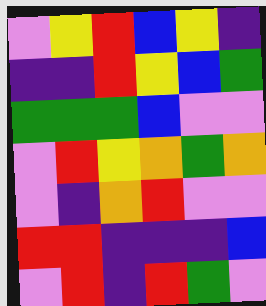[["violet", "yellow", "red", "blue", "yellow", "indigo"], ["indigo", "indigo", "red", "yellow", "blue", "green"], ["green", "green", "green", "blue", "violet", "violet"], ["violet", "red", "yellow", "orange", "green", "orange"], ["violet", "indigo", "orange", "red", "violet", "violet"], ["red", "red", "indigo", "indigo", "indigo", "blue"], ["violet", "red", "indigo", "red", "green", "violet"]]